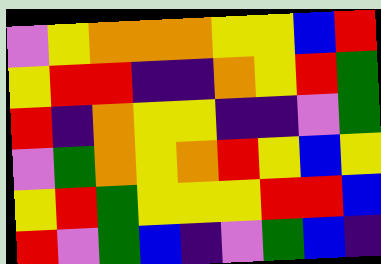[["violet", "yellow", "orange", "orange", "orange", "yellow", "yellow", "blue", "red"], ["yellow", "red", "red", "indigo", "indigo", "orange", "yellow", "red", "green"], ["red", "indigo", "orange", "yellow", "yellow", "indigo", "indigo", "violet", "green"], ["violet", "green", "orange", "yellow", "orange", "red", "yellow", "blue", "yellow"], ["yellow", "red", "green", "yellow", "yellow", "yellow", "red", "red", "blue"], ["red", "violet", "green", "blue", "indigo", "violet", "green", "blue", "indigo"]]